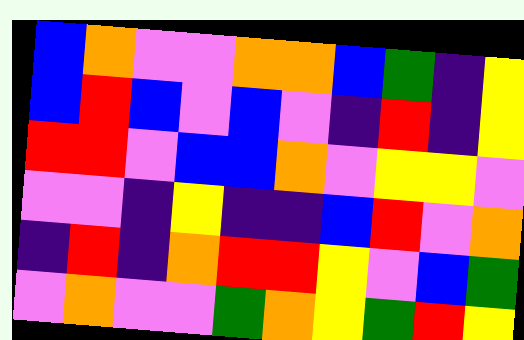[["blue", "orange", "violet", "violet", "orange", "orange", "blue", "green", "indigo", "yellow"], ["blue", "red", "blue", "violet", "blue", "violet", "indigo", "red", "indigo", "yellow"], ["red", "red", "violet", "blue", "blue", "orange", "violet", "yellow", "yellow", "violet"], ["violet", "violet", "indigo", "yellow", "indigo", "indigo", "blue", "red", "violet", "orange"], ["indigo", "red", "indigo", "orange", "red", "red", "yellow", "violet", "blue", "green"], ["violet", "orange", "violet", "violet", "green", "orange", "yellow", "green", "red", "yellow"]]